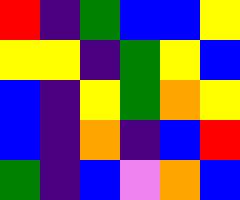[["red", "indigo", "green", "blue", "blue", "yellow"], ["yellow", "yellow", "indigo", "green", "yellow", "blue"], ["blue", "indigo", "yellow", "green", "orange", "yellow"], ["blue", "indigo", "orange", "indigo", "blue", "red"], ["green", "indigo", "blue", "violet", "orange", "blue"]]